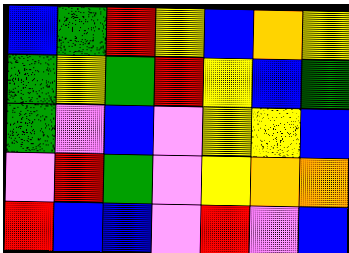[["blue", "green", "red", "yellow", "blue", "orange", "yellow"], ["green", "yellow", "green", "red", "yellow", "blue", "green"], ["green", "violet", "blue", "violet", "yellow", "yellow", "blue"], ["violet", "red", "green", "violet", "yellow", "orange", "orange"], ["red", "blue", "blue", "violet", "red", "violet", "blue"]]